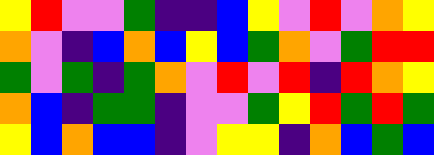[["yellow", "red", "violet", "violet", "green", "indigo", "indigo", "blue", "yellow", "violet", "red", "violet", "orange", "yellow"], ["orange", "violet", "indigo", "blue", "orange", "blue", "yellow", "blue", "green", "orange", "violet", "green", "red", "red"], ["green", "violet", "green", "indigo", "green", "orange", "violet", "red", "violet", "red", "indigo", "red", "orange", "yellow"], ["orange", "blue", "indigo", "green", "green", "indigo", "violet", "violet", "green", "yellow", "red", "green", "red", "green"], ["yellow", "blue", "orange", "blue", "blue", "indigo", "violet", "yellow", "yellow", "indigo", "orange", "blue", "green", "blue"]]